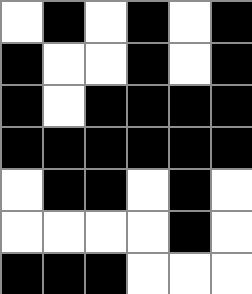[["white", "black", "white", "black", "white", "black"], ["black", "white", "white", "black", "white", "black"], ["black", "white", "black", "black", "black", "black"], ["black", "black", "black", "black", "black", "black"], ["white", "black", "black", "white", "black", "white"], ["white", "white", "white", "white", "black", "white"], ["black", "black", "black", "white", "white", "white"]]